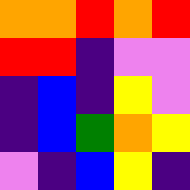[["orange", "orange", "red", "orange", "red"], ["red", "red", "indigo", "violet", "violet"], ["indigo", "blue", "indigo", "yellow", "violet"], ["indigo", "blue", "green", "orange", "yellow"], ["violet", "indigo", "blue", "yellow", "indigo"]]